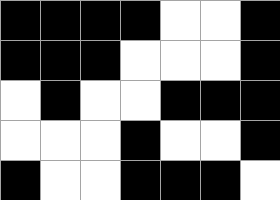[["black", "black", "black", "black", "white", "white", "black"], ["black", "black", "black", "white", "white", "white", "black"], ["white", "black", "white", "white", "black", "black", "black"], ["white", "white", "white", "black", "white", "white", "black"], ["black", "white", "white", "black", "black", "black", "white"]]